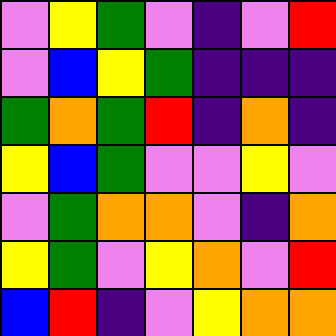[["violet", "yellow", "green", "violet", "indigo", "violet", "red"], ["violet", "blue", "yellow", "green", "indigo", "indigo", "indigo"], ["green", "orange", "green", "red", "indigo", "orange", "indigo"], ["yellow", "blue", "green", "violet", "violet", "yellow", "violet"], ["violet", "green", "orange", "orange", "violet", "indigo", "orange"], ["yellow", "green", "violet", "yellow", "orange", "violet", "red"], ["blue", "red", "indigo", "violet", "yellow", "orange", "orange"]]